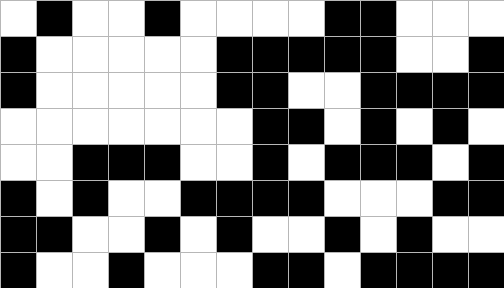[["white", "black", "white", "white", "black", "white", "white", "white", "white", "black", "black", "white", "white", "white"], ["black", "white", "white", "white", "white", "white", "black", "black", "black", "black", "black", "white", "white", "black"], ["black", "white", "white", "white", "white", "white", "black", "black", "white", "white", "black", "black", "black", "black"], ["white", "white", "white", "white", "white", "white", "white", "black", "black", "white", "black", "white", "black", "white"], ["white", "white", "black", "black", "black", "white", "white", "black", "white", "black", "black", "black", "white", "black"], ["black", "white", "black", "white", "white", "black", "black", "black", "black", "white", "white", "white", "black", "black"], ["black", "black", "white", "white", "black", "white", "black", "white", "white", "black", "white", "black", "white", "white"], ["black", "white", "white", "black", "white", "white", "white", "black", "black", "white", "black", "black", "black", "black"]]